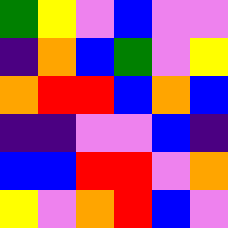[["green", "yellow", "violet", "blue", "violet", "violet"], ["indigo", "orange", "blue", "green", "violet", "yellow"], ["orange", "red", "red", "blue", "orange", "blue"], ["indigo", "indigo", "violet", "violet", "blue", "indigo"], ["blue", "blue", "red", "red", "violet", "orange"], ["yellow", "violet", "orange", "red", "blue", "violet"]]